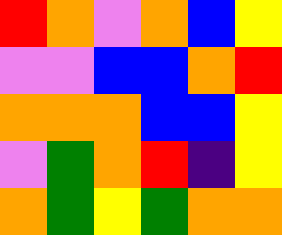[["red", "orange", "violet", "orange", "blue", "yellow"], ["violet", "violet", "blue", "blue", "orange", "red"], ["orange", "orange", "orange", "blue", "blue", "yellow"], ["violet", "green", "orange", "red", "indigo", "yellow"], ["orange", "green", "yellow", "green", "orange", "orange"]]